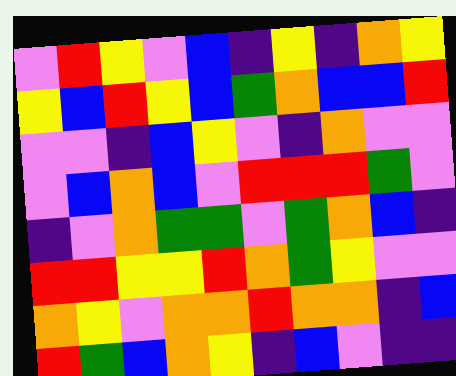[["violet", "red", "yellow", "violet", "blue", "indigo", "yellow", "indigo", "orange", "yellow"], ["yellow", "blue", "red", "yellow", "blue", "green", "orange", "blue", "blue", "red"], ["violet", "violet", "indigo", "blue", "yellow", "violet", "indigo", "orange", "violet", "violet"], ["violet", "blue", "orange", "blue", "violet", "red", "red", "red", "green", "violet"], ["indigo", "violet", "orange", "green", "green", "violet", "green", "orange", "blue", "indigo"], ["red", "red", "yellow", "yellow", "red", "orange", "green", "yellow", "violet", "violet"], ["orange", "yellow", "violet", "orange", "orange", "red", "orange", "orange", "indigo", "blue"], ["red", "green", "blue", "orange", "yellow", "indigo", "blue", "violet", "indigo", "indigo"]]